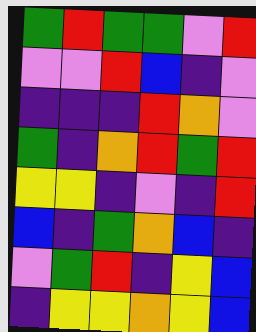[["green", "red", "green", "green", "violet", "red"], ["violet", "violet", "red", "blue", "indigo", "violet"], ["indigo", "indigo", "indigo", "red", "orange", "violet"], ["green", "indigo", "orange", "red", "green", "red"], ["yellow", "yellow", "indigo", "violet", "indigo", "red"], ["blue", "indigo", "green", "orange", "blue", "indigo"], ["violet", "green", "red", "indigo", "yellow", "blue"], ["indigo", "yellow", "yellow", "orange", "yellow", "blue"]]